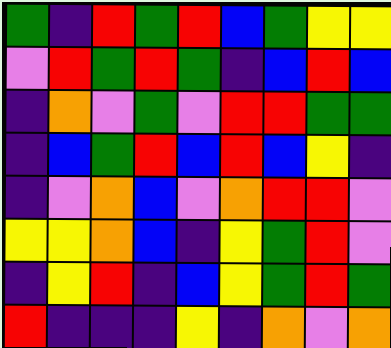[["green", "indigo", "red", "green", "red", "blue", "green", "yellow", "yellow"], ["violet", "red", "green", "red", "green", "indigo", "blue", "red", "blue"], ["indigo", "orange", "violet", "green", "violet", "red", "red", "green", "green"], ["indigo", "blue", "green", "red", "blue", "red", "blue", "yellow", "indigo"], ["indigo", "violet", "orange", "blue", "violet", "orange", "red", "red", "violet"], ["yellow", "yellow", "orange", "blue", "indigo", "yellow", "green", "red", "violet"], ["indigo", "yellow", "red", "indigo", "blue", "yellow", "green", "red", "green"], ["red", "indigo", "indigo", "indigo", "yellow", "indigo", "orange", "violet", "orange"]]